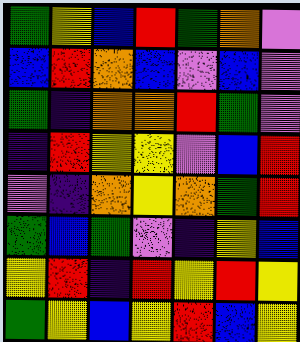[["green", "yellow", "blue", "red", "green", "orange", "violet"], ["blue", "red", "orange", "blue", "violet", "blue", "violet"], ["green", "indigo", "orange", "orange", "red", "green", "violet"], ["indigo", "red", "yellow", "yellow", "violet", "blue", "red"], ["violet", "indigo", "orange", "yellow", "orange", "green", "red"], ["green", "blue", "green", "violet", "indigo", "yellow", "blue"], ["yellow", "red", "indigo", "red", "yellow", "red", "yellow"], ["green", "yellow", "blue", "yellow", "red", "blue", "yellow"]]